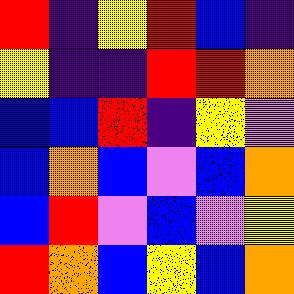[["red", "indigo", "yellow", "red", "blue", "indigo"], ["yellow", "indigo", "indigo", "red", "red", "orange"], ["blue", "blue", "red", "indigo", "yellow", "violet"], ["blue", "orange", "blue", "violet", "blue", "orange"], ["blue", "red", "violet", "blue", "violet", "yellow"], ["red", "orange", "blue", "yellow", "blue", "orange"]]